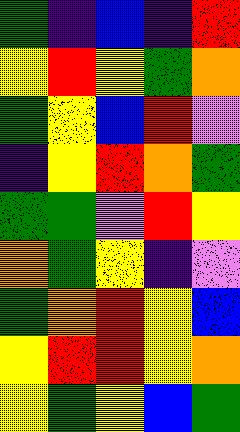[["green", "indigo", "blue", "indigo", "red"], ["yellow", "red", "yellow", "green", "orange"], ["green", "yellow", "blue", "red", "violet"], ["indigo", "yellow", "red", "orange", "green"], ["green", "green", "violet", "red", "yellow"], ["orange", "green", "yellow", "indigo", "violet"], ["green", "orange", "red", "yellow", "blue"], ["yellow", "red", "red", "yellow", "orange"], ["yellow", "green", "yellow", "blue", "green"]]